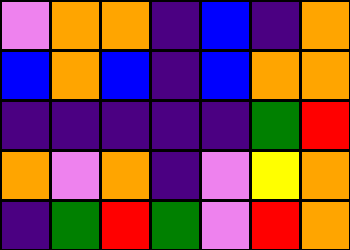[["violet", "orange", "orange", "indigo", "blue", "indigo", "orange"], ["blue", "orange", "blue", "indigo", "blue", "orange", "orange"], ["indigo", "indigo", "indigo", "indigo", "indigo", "green", "red"], ["orange", "violet", "orange", "indigo", "violet", "yellow", "orange"], ["indigo", "green", "red", "green", "violet", "red", "orange"]]